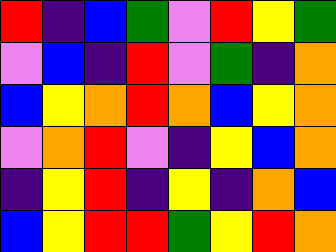[["red", "indigo", "blue", "green", "violet", "red", "yellow", "green"], ["violet", "blue", "indigo", "red", "violet", "green", "indigo", "orange"], ["blue", "yellow", "orange", "red", "orange", "blue", "yellow", "orange"], ["violet", "orange", "red", "violet", "indigo", "yellow", "blue", "orange"], ["indigo", "yellow", "red", "indigo", "yellow", "indigo", "orange", "blue"], ["blue", "yellow", "red", "red", "green", "yellow", "red", "orange"]]